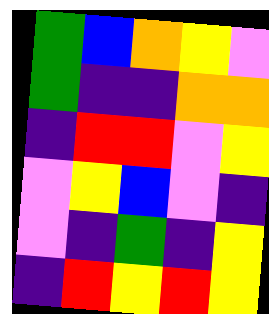[["green", "blue", "orange", "yellow", "violet"], ["green", "indigo", "indigo", "orange", "orange"], ["indigo", "red", "red", "violet", "yellow"], ["violet", "yellow", "blue", "violet", "indigo"], ["violet", "indigo", "green", "indigo", "yellow"], ["indigo", "red", "yellow", "red", "yellow"]]